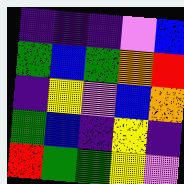[["indigo", "indigo", "indigo", "violet", "blue"], ["green", "blue", "green", "orange", "red"], ["indigo", "yellow", "violet", "blue", "orange"], ["green", "blue", "indigo", "yellow", "indigo"], ["red", "green", "green", "yellow", "violet"]]